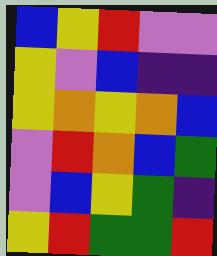[["blue", "yellow", "red", "violet", "violet"], ["yellow", "violet", "blue", "indigo", "indigo"], ["yellow", "orange", "yellow", "orange", "blue"], ["violet", "red", "orange", "blue", "green"], ["violet", "blue", "yellow", "green", "indigo"], ["yellow", "red", "green", "green", "red"]]